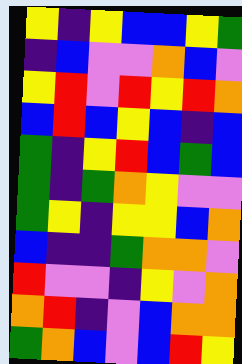[["yellow", "indigo", "yellow", "blue", "blue", "yellow", "green"], ["indigo", "blue", "violet", "violet", "orange", "blue", "violet"], ["yellow", "red", "violet", "red", "yellow", "red", "orange"], ["blue", "red", "blue", "yellow", "blue", "indigo", "blue"], ["green", "indigo", "yellow", "red", "blue", "green", "blue"], ["green", "indigo", "green", "orange", "yellow", "violet", "violet"], ["green", "yellow", "indigo", "yellow", "yellow", "blue", "orange"], ["blue", "indigo", "indigo", "green", "orange", "orange", "violet"], ["red", "violet", "violet", "indigo", "yellow", "violet", "orange"], ["orange", "red", "indigo", "violet", "blue", "orange", "orange"], ["green", "orange", "blue", "violet", "blue", "red", "yellow"]]